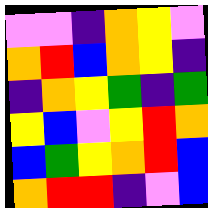[["violet", "violet", "indigo", "orange", "yellow", "violet"], ["orange", "red", "blue", "orange", "yellow", "indigo"], ["indigo", "orange", "yellow", "green", "indigo", "green"], ["yellow", "blue", "violet", "yellow", "red", "orange"], ["blue", "green", "yellow", "orange", "red", "blue"], ["orange", "red", "red", "indigo", "violet", "blue"]]